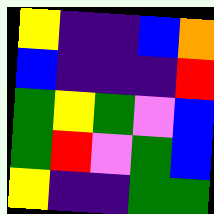[["yellow", "indigo", "indigo", "blue", "orange"], ["blue", "indigo", "indigo", "indigo", "red"], ["green", "yellow", "green", "violet", "blue"], ["green", "red", "violet", "green", "blue"], ["yellow", "indigo", "indigo", "green", "green"]]